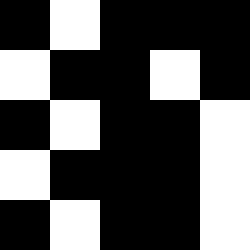[["black", "white", "black", "black", "black"], ["white", "black", "black", "white", "black"], ["black", "white", "black", "black", "white"], ["white", "black", "black", "black", "white"], ["black", "white", "black", "black", "white"]]